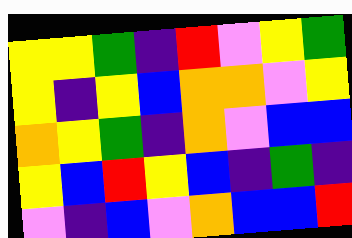[["yellow", "yellow", "green", "indigo", "red", "violet", "yellow", "green"], ["yellow", "indigo", "yellow", "blue", "orange", "orange", "violet", "yellow"], ["orange", "yellow", "green", "indigo", "orange", "violet", "blue", "blue"], ["yellow", "blue", "red", "yellow", "blue", "indigo", "green", "indigo"], ["violet", "indigo", "blue", "violet", "orange", "blue", "blue", "red"]]